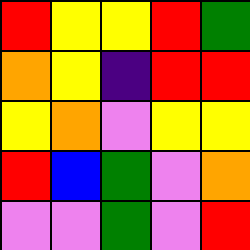[["red", "yellow", "yellow", "red", "green"], ["orange", "yellow", "indigo", "red", "red"], ["yellow", "orange", "violet", "yellow", "yellow"], ["red", "blue", "green", "violet", "orange"], ["violet", "violet", "green", "violet", "red"]]